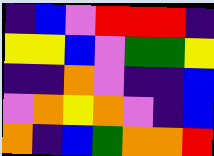[["indigo", "blue", "violet", "red", "red", "red", "indigo"], ["yellow", "yellow", "blue", "violet", "green", "green", "yellow"], ["indigo", "indigo", "orange", "violet", "indigo", "indigo", "blue"], ["violet", "orange", "yellow", "orange", "violet", "indigo", "blue"], ["orange", "indigo", "blue", "green", "orange", "orange", "red"]]